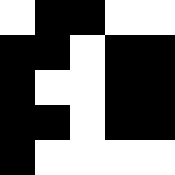[["white", "black", "black", "white", "white"], ["black", "black", "white", "black", "black"], ["black", "white", "white", "black", "black"], ["black", "black", "white", "black", "black"], ["black", "white", "white", "white", "white"]]